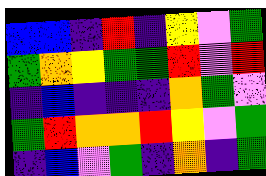[["blue", "blue", "indigo", "red", "indigo", "yellow", "violet", "green"], ["green", "orange", "yellow", "green", "green", "red", "violet", "red"], ["indigo", "blue", "indigo", "indigo", "indigo", "orange", "green", "violet"], ["green", "red", "orange", "orange", "red", "yellow", "violet", "green"], ["indigo", "blue", "violet", "green", "indigo", "orange", "indigo", "green"]]